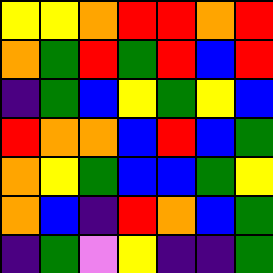[["yellow", "yellow", "orange", "red", "red", "orange", "red"], ["orange", "green", "red", "green", "red", "blue", "red"], ["indigo", "green", "blue", "yellow", "green", "yellow", "blue"], ["red", "orange", "orange", "blue", "red", "blue", "green"], ["orange", "yellow", "green", "blue", "blue", "green", "yellow"], ["orange", "blue", "indigo", "red", "orange", "blue", "green"], ["indigo", "green", "violet", "yellow", "indigo", "indigo", "green"]]